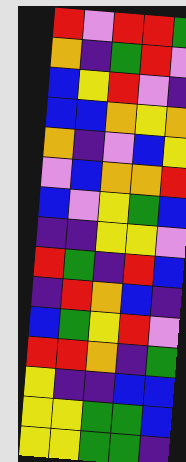[["red", "violet", "red", "red", "green"], ["orange", "indigo", "green", "red", "violet"], ["blue", "yellow", "red", "violet", "indigo"], ["blue", "blue", "orange", "yellow", "orange"], ["orange", "indigo", "violet", "blue", "yellow"], ["violet", "blue", "orange", "orange", "red"], ["blue", "violet", "yellow", "green", "blue"], ["indigo", "indigo", "yellow", "yellow", "violet"], ["red", "green", "indigo", "red", "blue"], ["indigo", "red", "orange", "blue", "indigo"], ["blue", "green", "yellow", "red", "violet"], ["red", "red", "orange", "indigo", "green"], ["yellow", "indigo", "indigo", "blue", "blue"], ["yellow", "yellow", "green", "green", "blue"], ["yellow", "yellow", "green", "green", "indigo"]]